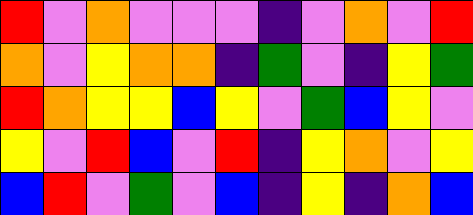[["red", "violet", "orange", "violet", "violet", "violet", "indigo", "violet", "orange", "violet", "red"], ["orange", "violet", "yellow", "orange", "orange", "indigo", "green", "violet", "indigo", "yellow", "green"], ["red", "orange", "yellow", "yellow", "blue", "yellow", "violet", "green", "blue", "yellow", "violet"], ["yellow", "violet", "red", "blue", "violet", "red", "indigo", "yellow", "orange", "violet", "yellow"], ["blue", "red", "violet", "green", "violet", "blue", "indigo", "yellow", "indigo", "orange", "blue"]]